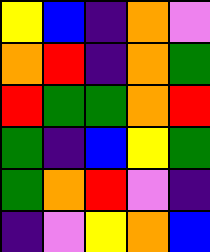[["yellow", "blue", "indigo", "orange", "violet"], ["orange", "red", "indigo", "orange", "green"], ["red", "green", "green", "orange", "red"], ["green", "indigo", "blue", "yellow", "green"], ["green", "orange", "red", "violet", "indigo"], ["indigo", "violet", "yellow", "orange", "blue"]]